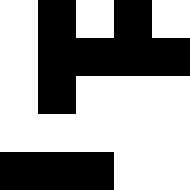[["white", "black", "white", "black", "white"], ["white", "black", "black", "black", "black"], ["white", "black", "white", "white", "white"], ["white", "white", "white", "white", "white"], ["black", "black", "black", "white", "white"]]